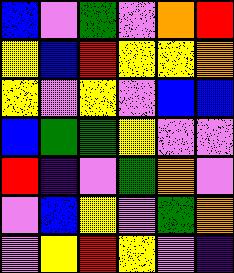[["blue", "violet", "green", "violet", "orange", "red"], ["yellow", "blue", "red", "yellow", "yellow", "orange"], ["yellow", "violet", "yellow", "violet", "blue", "blue"], ["blue", "green", "green", "yellow", "violet", "violet"], ["red", "indigo", "violet", "green", "orange", "violet"], ["violet", "blue", "yellow", "violet", "green", "orange"], ["violet", "yellow", "red", "yellow", "violet", "indigo"]]